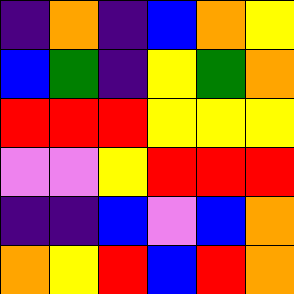[["indigo", "orange", "indigo", "blue", "orange", "yellow"], ["blue", "green", "indigo", "yellow", "green", "orange"], ["red", "red", "red", "yellow", "yellow", "yellow"], ["violet", "violet", "yellow", "red", "red", "red"], ["indigo", "indigo", "blue", "violet", "blue", "orange"], ["orange", "yellow", "red", "blue", "red", "orange"]]